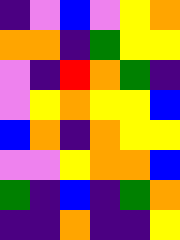[["indigo", "violet", "blue", "violet", "yellow", "orange"], ["orange", "orange", "indigo", "green", "yellow", "yellow"], ["violet", "indigo", "red", "orange", "green", "indigo"], ["violet", "yellow", "orange", "yellow", "yellow", "blue"], ["blue", "orange", "indigo", "orange", "yellow", "yellow"], ["violet", "violet", "yellow", "orange", "orange", "blue"], ["green", "indigo", "blue", "indigo", "green", "orange"], ["indigo", "indigo", "orange", "indigo", "indigo", "yellow"]]